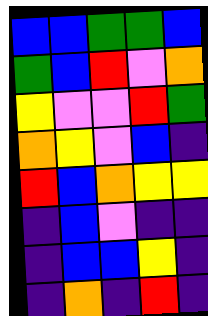[["blue", "blue", "green", "green", "blue"], ["green", "blue", "red", "violet", "orange"], ["yellow", "violet", "violet", "red", "green"], ["orange", "yellow", "violet", "blue", "indigo"], ["red", "blue", "orange", "yellow", "yellow"], ["indigo", "blue", "violet", "indigo", "indigo"], ["indigo", "blue", "blue", "yellow", "indigo"], ["indigo", "orange", "indigo", "red", "indigo"]]